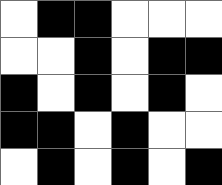[["white", "black", "black", "white", "white", "white"], ["white", "white", "black", "white", "black", "black"], ["black", "white", "black", "white", "black", "white"], ["black", "black", "white", "black", "white", "white"], ["white", "black", "white", "black", "white", "black"]]